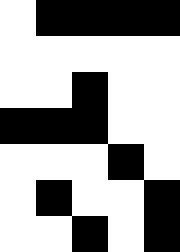[["white", "black", "black", "black", "black"], ["white", "white", "white", "white", "white"], ["white", "white", "black", "white", "white"], ["black", "black", "black", "white", "white"], ["white", "white", "white", "black", "white"], ["white", "black", "white", "white", "black"], ["white", "white", "black", "white", "black"]]